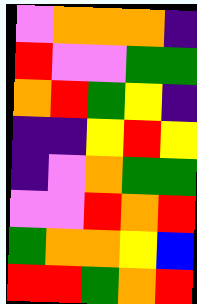[["violet", "orange", "orange", "orange", "indigo"], ["red", "violet", "violet", "green", "green"], ["orange", "red", "green", "yellow", "indigo"], ["indigo", "indigo", "yellow", "red", "yellow"], ["indigo", "violet", "orange", "green", "green"], ["violet", "violet", "red", "orange", "red"], ["green", "orange", "orange", "yellow", "blue"], ["red", "red", "green", "orange", "red"]]